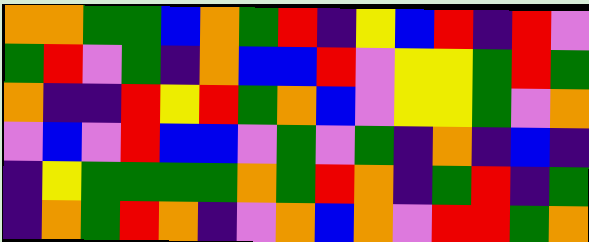[["orange", "orange", "green", "green", "blue", "orange", "green", "red", "indigo", "yellow", "blue", "red", "indigo", "red", "violet"], ["green", "red", "violet", "green", "indigo", "orange", "blue", "blue", "red", "violet", "yellow", "yellow", "green", "red", "green"], ["orange", "indigo", "indigo", "red", "yellow", "red", "green", "orange", "blue", "violet", "yellow", "yellow", "green", "violet", "orange"], ["violet", "blue", "violet", "red", "blue", "blue", "violet", "green", "violet", "green", "indigo", "orange", "indigo", "blue", "indigo"], ["indigo", "yellow", "green", "green", "green", "green", "orange", "green", "red", "orange", "indigo", "green", "red", "indigo", "green"], ["indigo", "orange", "green", "red", "orange", "indigo", "violet", "orange", "blue", "orange", "violet", "red", "red", "green", "orange"]]